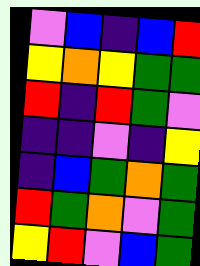[["violet", "blue", "indigo", "blue", "red"], ["yellow", "orange", "yellow", "green", "green"], ["red", "indigo", "red", "green", "violet"], ["indigo", "indigo", "violet", "indigo", "yellow"], ["indigo", "blue", "green", "orange", "green"], ["red", "green", "orange", "violet", "green"], ["yellow", "red", "violet", "blue", "green"]]